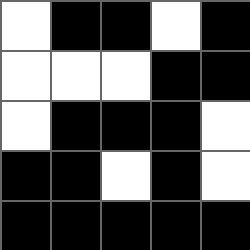[["white", "black", "black", "white", "black"], ["white", "white", "white", "black", "black"], ["white", "black", "black", "black", "white"], ["black", "black", "white", "black", "white"], ["black", "black", "black", "black", "black"]]